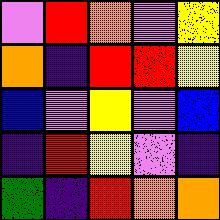[["violet", "red", "orange", "violet", "yellow"], ["orange", "indigo", "red", "red", "yellow"], ["blue", "violet", "yellow", "violet", "blue"], ["indigo", "red", "yellow", "violet", "indigo"], ["green", "indigo", "red", "orange", "orange"]]